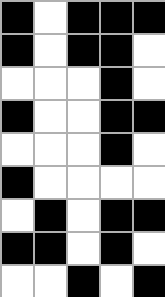[["black", "white", "black", "black", "black"], ["black", "white", "black", "black", "white"], ["white", "white", "white", "black", "white"], ["black", "white", "white", "black", "black"], ["white", "white", "white", "black", "white"], ["black", "white", "white", "white", "white"], ["white", "black", "white", "black", "black"], ["black", "black", "white", "black", "white"], ["white", "white", "black", "white", "black"]]